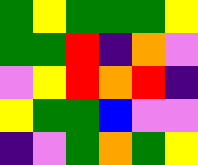[["green", "yellow", "green", "green", "green", "yellow"], ["green", "green", "red", "indigo", "orange", "violet"], ["violet", "yellow", "red", "orange", "red", "indigo"], ["yellow", "green", "green", "blue", "violet", "violet"], ["indigo", "violet", "green", "orange", "green", "yellow"]]